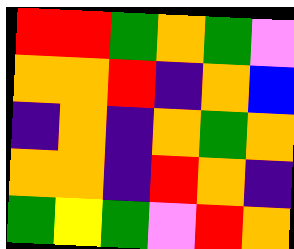[["red", "red", "green", "orange", "green", "violet"], ["orange", "orange", "red", "indigo", "orange", "blue"], ["indigo", "orange", "indigo", "orange", "green", "orange"], ["orange", "orange", "indigo", "red", "orange", "indigo"], ["green", "yellow", "green", "violet", "red", "orange"]]